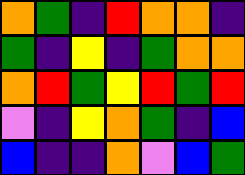[["orange", "green", "indigo", "red", "orange", "orange", "indigo"], ["green", "indigo", "yellow", "indigo", "green", "orange", "orange"], ["orange", "red", "green", "yellow", "red", "green", "red"], ["violet", "indigo", "yellow", "orange", "green", "indigo", "blue"], ["blue", "indigo", "indigo", "orange", "violet", "blue", "green"]]